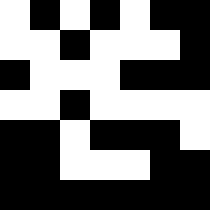[["white", "black", "white", "black", "white", "black", "black"], ["white", "white", "black", "white", "white", "white", "black"], ["black", "white", "white", "white", "black", "black", "black"], ["white", "white", "black", "white", "white", "white", "white"], ["black", "black", "white", "black", "black", "black", "white"], ["black", "black", "white", "white", "white", "black", "black"], ["black", "black", "black", "black", "black", "black", "black"]]